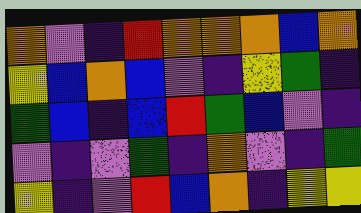[["orange", "violet", "indigo", "red", "orange", "orange", "orange", "blue", "orange"], ["yellow", "blue", "orange", "blue", "violet", "indigo", "yellow", "green", "indigo"], ["green", "blue", "indigo", "blue", "red", "green", "blue", "violet", "indigo"], ["violet", "indigo", "violet", "green", "indigo", "orange", "violet", "indigo", "green"], ["yellow", "indigo", "violet", "red", "blue", "orange", "indigo", "yellow", "yellow"]]